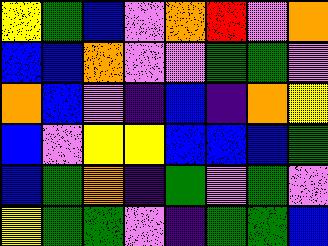[["yellow", "green", "blue", "violet", "orange", "red", "violet", "orange"], ["blue", "blue", "orange", "violet", "violet", "green", "green", "violet"], ["orange", "blue", "violet", "indigo", "blue", "indigo", "orange", "yellow"], ["blue", "violet", "yellow", "yellow", "blue", "blue", "blue", "green"], ["blue", "green", "orange", "indigo", "green", "violet", "green", "violet"], ["yellow", "green", "green", "violet", "indigo", "green", "green", "blue"]]